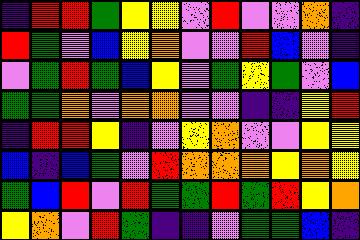[["indigo", "red", "red", "green", "yellow", "yellow", "violet", "red", "violet", "violet", "orange", "indigo"], ["red", "green", "violet", "blue", "yellow", "orange", "violet", "violet", "red", "blue", "violet", "indigo"], ["violet", "green", "red", "green", "blue", "yellow", "violet", "green", "yellow", "green", "violet", "blue"], ["green", "green", "orange", "violet", "orange", "orange", "violet", "violet", "indigo", "indigo", "yellow", "red"], ["indigo", "red", "red", "yellow", "indigo", "violet", "yellow", "orange", "violet", "violet", "yellow", "yellow"], ["blue", "indigo", "blue", "green", "violet", "red", "orange", "orange", "orange", "yellow", "orange", "yellow"], ["green", "blue", "red", "violet", "red", "green", "green", "red", "green", "red", "yellow", "orange"], ["yellow", "orange", "violet", "red", "green", "indigo", "indigo", "violet", "green", "green", "blue", "indigo"]]